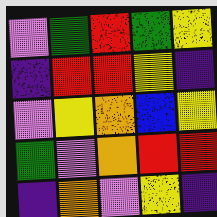[["violet", "green", "red", "green", "yellow"], ["indigo", "red", "red", "yellow", "indigo"], ["violet", "yellow", "orange", "blue", "yellow"], ["green", "violet", "orange", "red", "red"], ["indigo", "orange", "violet", "yellow", "indigo"]]